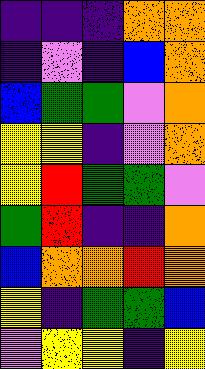[["indigo", "indigo", "indigo", "orange", "orange"], ["indigo", "violet", "indigo", "blue", "orange"], ["blue", "green", "green", "violet", "orange"], ["yellow", "yellow", "indigo", "violet", "orange"], ["yellow", "red", "green", "green", "violet"], ["green", "red", "indigo", "indigo", "orange"], ["blue", "orange", "orange", "red", "orange"], ["yellow", "indigo", "green", "green", "blue"], ["violet", "yellow", "yellow", "indigo", "yellow"]]